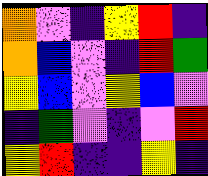[["orange", "violet", "indigo", "yellow", "red", "indigo"], ["orange", "blue", "violet", "indigo", "red", "green"], ["yellow", "blue", "violet", "yellow", "blue", "violet"], ["indigo", "green", "violet", "indigo", "violet", "red"], ["yellow", "red", "indigo", "indigo", "yellow", "indigo"]]